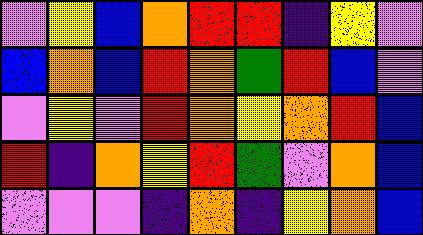[["violet", "yellow", "blue", "orange", "red", "red", "indigo", "yellow", "violet"], ["blue", "orange", "blue", "red", "orange", "green", "red", "blue", "violet"], ["violet", "yellow", "violet", "red", "orange", "yellow", "orange", "red", "blue"], ["red", "indigo", "orange", "yellow", "red", "green", "violet", "orange", "blue"], ["violet", "violet", "violet", "indigo", "orange", "indigo", "yellow", "orange", "blue"]]